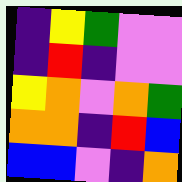[["indigo", "yellow", "green", "violet", "violet"], ["indigo", "red", "indigo", "violet", "violet"], ["yellow", "orange", "violet", "orange", "green"], ["orange", "orange", "indigo", "red", "blue"], ["blue", "blue", "violet", "indigo", "orange"]]